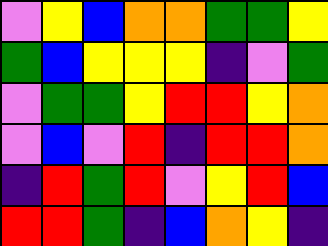[["violet", "yellow", "blue", "orange", "orange", "green", "green", "yellow"], ["green", "blue", "yellow", "yellow", "yellow", "indigo", "violet", "green"], ["violet", "green", "green", "yellow", "red", "red", "yellow", "orange"], ["violet", "blue", "violet", "red", "indigo", "red", "red", "orange"], ["indigo", "red", "green", "red", "violet", "yellow", "red", "blue"], ["red", "red", "green", "indigo", "blue", "orange", "yellow", "indigo"]]